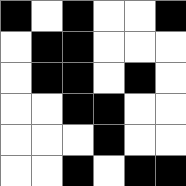[["black", "white", "black", "white", "white", "black"], ["white", "black", "black", "white", "white", "white"], ["white", "black", "black", "white", "black", "white"], ["white", "white", "black", "black", "white", "white"], ["white", "white", "white", "black", "white", "white"], ["white", "white", "black", "white", "black", "black"]]